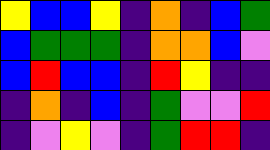[["yellow", "blue", "blue", "yellow", "indigo", "orange", "indigo", "blue", "green"], ["blue", "green", "green", "green", "indigo", "orange", "orange", "blue", "violet"], ["blue", "red", "blue", "blue", "indigo", "red", "yellow", "indigo", "indigo"], ["indigo", "orange", "indigo", "blue", "indigo", "green", "violet", "violet", "red"], ["indigo", "violet", "yellow", "violet", "indigo", "green", "red", "red", "indigo"]]